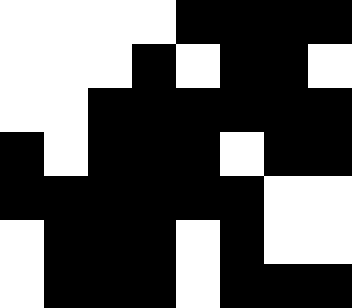[["white", "white", "white", "white", "black", "black", "black", "black"], ["white", "white", "white", "black", "white", "black", "black", "white"], ["white", "white", "black", "black", "black", "black", "black", "black"], ["black", "white", "black", "black", "black", "white", "black", "black"], ["black", "black", "black", "black", "black", "black", "white", "white"], ["white", "black", "black", "black", "white", "black", "white", "white"], ["white", "black", "black", "black", "white", "black", "black", "black"]]